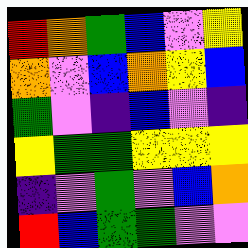[["red", "orange", "green", "blue", "violet", "yellow"], ["orange", "violet", "blue", "orange", "yellow", "blue"], ["green", "violet", "indigo", "blue", "violet", "indigo"], ["yellow", "green", "green", "yellow", "yellow", "yellow"], ["indigo", "violet", "green", "violet", "blue", "orange"], ["red", "blue", "green", "green", "violet", "violet"]]